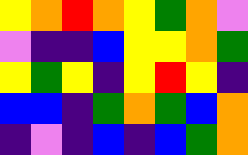[["yellow", "orange", "red", "orange", "yellow", "green", "orange", "violet"], ["violet", "indigo", "indigo", "blue", "yellow", "yellow", "orange", "green"], ["yellow", "green", "yellow", "indigo", "yellow", "red", "yellow", "indigo"], ["blue", "blue", "indigo", "green", "orange", "green", "blue", "orange"], ["indigo", "violet", "indigo", "blue", "indigo", "blue", "green", "orange"]]